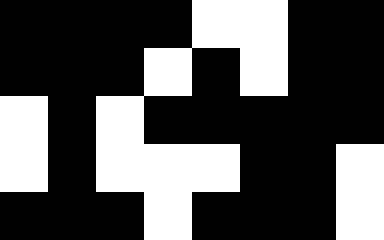[["black", "black", "black", "black", "white", "white", "black", "black"], ["black", "black", "black", "white", "black", "white", "black", "black"], ["white", "black", "white", "black", "black", "black", "black", "black"], ["white", "black", "white", "white", "white", "black", "black", "white"], ["black", "black", "black", "white", "black", "black", "black", "white"]]